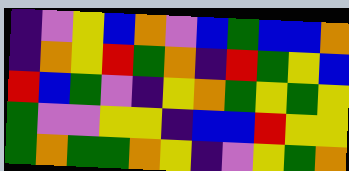[["indigo", "violet", "yellow", "blue", "orange", "violet", "blue", "green", "blue", "blue", "orange"], ["indigo", "orange", "yellow", "red", "green", "orange", "indigo", "red", "green", "yellow", "blue"], ["red", "blue", "green", "violet", "indigo", "yellow", "orange", "green", "yellow", "green", "yellow"], ["green", "violet", "violet", "yellow", "yellow", "indigo", "blue", "blue", "red", "yellow", "yellow"], ["green", "orange", "green", "green", "orange", "yellow", "indigo", "violet", "yellow", "green", "orange"]]